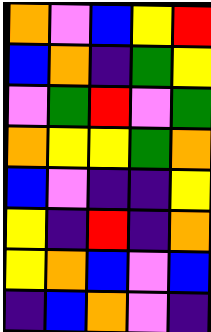[["orange", "violet", "blue", "yellow", "red"], ["blue", "orange", "indigo", "green", "yellow"], ["violet", "green", "red", "violet", "green"], ["orange", "yellow", "yellow", "green", "orange"], ["blue", "violet", "indigo", "indigo", "yellow"], ["yellow", "indigo", "red", "indigo", "orange"], ["yellow", "orange", "blue", "violet", "blue"], ["indigo", "blue", "orange", "violet", "indigo"]]